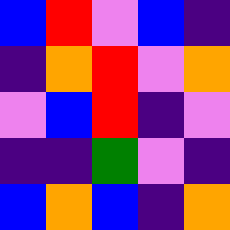[["blue", "red", "violet", "blue", "indigo"], ["indigo", "orange", "red", "violet", "orange"], ["violet", "blue", "red", "indigo", "violet"], ["indigo", "indigo", "green", "violet", "indigo"], ["blue", "orange", "blue", "indigo", "orange"]]